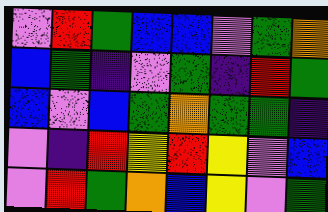[["violet", "red", "green", "blue", "blue", "violet", "green", "orange"], ["blue", "green", "indigo", "violet", "green", "indigo", "red", "green"], ["blue", "violet", "blue", "green", "orange", "green", "green", "indigo"], ["violet", "indigo", "red", "yellow", "red", "yellow", "violet", "blue"], ["violet", "red", "green", "orange", "blue", "yellow", "violet", "green"]]